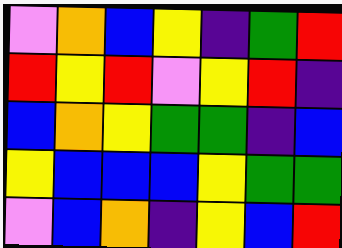[["violet", "orange", "blue", "yellow", "indigo", "green", "red"], ["red", "yellow", "red", "violet", "yellow", "red", "indigo"], ["blue", "orange", "yellow", "green", "green", "indigo", "blue"], ["yellow", "blue", "blue", "blue", "yellow", "green", "green"], ["violet", "blue", "orange", "indigo", "yellow", "blue", "red"]]